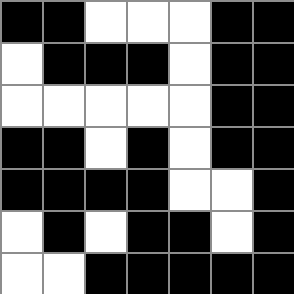[["black", "black", "white", "white", "white", "black", "black"], ["white", "black", "black", "black", "white", "black", "black"], ["white", "white", "white", "white", "white", "black", "black"], ["black", "black", "white", "black", "white", "black", "black"], ["black", "black", "black", "black", "white", "white", "black"], ["white", "black", "white", "black", "black", "white", "black"], ["white", "white", "black", "black", "black", "black", "black"]]